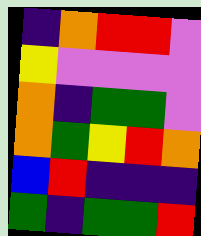[["indigo", "orange", "red", "red", "violet"], ["yellow", "violet", "violet", "violet", "violet"], ["orange", "indigo", "green", "green", "violet"], ["orange", "green", "yellow", "red", "orange"], ["blue", "red", "indigo", "indigo", "indigo"], ["green", "indigo", "green", "green", "red"]]